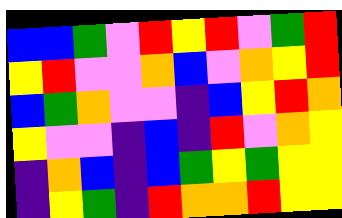[["blue", "blue", "green", "violet", "red", "yellow", "red", "violet", "green", "red"], ["yellow", "red", "violet", "violet", "orange", "blue", "violet", "orange", "yellow", "red"], ["blue", "green", "orange", "violet", "violet", "indigo", "blue", "yellow", "red", "orange"], ["yellow", "violet", "violet", "indigo", "blue", "indigo", "red", "violet", "orange", "yellow"], ["indigo", "orange", "blue", "indigo", "blue", "green", "yellow", "green", "yellow", "yellow"], ["indigo", "yellow", "green", "indigo", "red", "orange", "orange", "red", "yellow", "yellow"]]